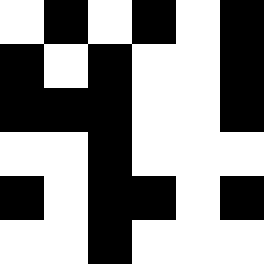[["white", "black", "white", "black", "white", "black"], ["black", "white", "black", "white", "white", "black"], ["black", "black", "black", "white", "white", "black"], ["white", "white", "black", "white", "white", "white"], ["black", "white", "black", "black", "white", "black"], ["white", "white", "black", "white", "white", "white"]]